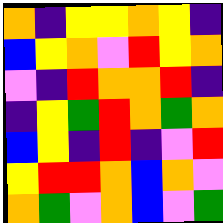[["orange", "indigo", "yellow", "yellow", "orange", "yellow", "indigo"], ["blue", "yellow", "orange", "violet", "red", "yellow", "orange"], ["violet", "indigo", "red", "orange", "orange", "red", "indigo"], ["indigo", "yellow", "green", "red", "orange", "green", "orange"], ["blue", "yellow", "indigo", "red", "indigo", "violet", "red"], ["yellow", "red", "red", "orange", "blue", "orange", "violet"], ["orange", "green", "violet", "orange", "blue", "violet", "green"]]